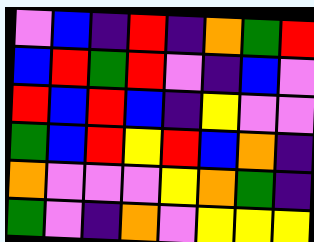[["violet", "blue", "indigo", "red", "indigo", "orange", "green", "red"], ["blue", "red", "green", "red", "violet", "indigo", "blue", "violet"], ["red", "blue", "red", "blue", "indigo", "yellow", "violet", "violet"], ["green", "blue", "red", "yellow", "red", "blue", "orange", "indigo"], ["orange", "violet", "violet", "violet", "yellow", "orange", "green", "indigo"], ["green", "violet", "indigo", "orange", "violet", "yellow", "yellow", "yellow"]]